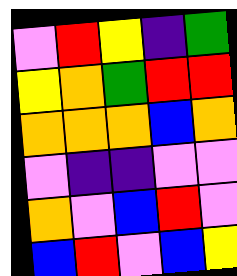[["violet", "red", "yellow", "indigo", "green"], ["yellow", "orange", "green", "red", "red"], ["orange", "orange", "orange", "blue", "orange"], ["violet", "indigo", "indigo", "violet", "violet"], ["orange", "violet", "blue", "red", "violet"], ["blue", "red", "violet", "blue", "yellow"]]